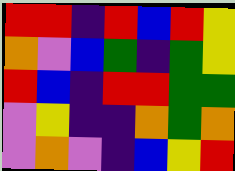[["red", "red", "indigo", "red", "blue", "red", "yellow"], ["orange", "violet", "blue", "green", "indigo", "green", "yellow"], ["red", "blue", "indigo", "red", "red", "green", "green"], ["violet", "yellow", "indigo", "indigo", "orange", "green", "orange"], ["violet", "orange", "violet", "indigo", "blue", "yellow", "red"]]